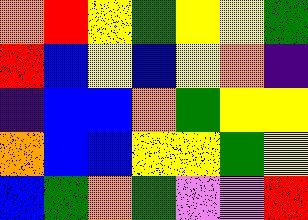[["orange", "red", "yellow", "green", "yellow", "yellow", "green"], ["red", "blue", "yellow", "blue", "yellow", "orange", "indigo"], ["indigo", "blue", "blue", "orange", "green", "yellow", "yellow"], ["orange", "blue", "blue", "yellow", "yellow", "green", "yellow"], ["blue", "green", "orange", "green", "violet", "violet", "red"]]